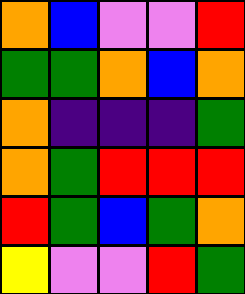[["orange", "blue", "violet", "violet", "red"], ["green", "green", "orange", "blue", "orange"], ["orange", "indigo", "indigo", "indigo", "green"], ["orange", "green", "red", "red", "red"], ["red", "green", "blue", "green", "orange"], ["yellow", "violet", "violet", "red", "green"]]